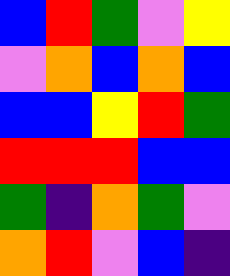[["blue", "red", "green", "violet", "yellow"], ["violet", "orange", "blue", "orange", "blue"], ["blue", "blue", "yellow", "red", "green"], ["red", "red", "red", "blue", "blue"], ["green", "indigo", "orange", "green", "violet"], ["orange", "red", "violet", "blue", "indigo"]]